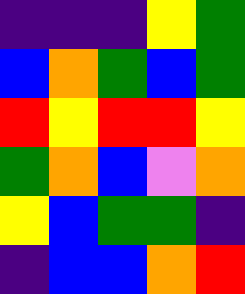[["indigo", "indigo", "indigo", "yellow", "green"], ["blue", "orange", "green", "blue", "green"], ["red", "yellow", "red", "red", "yellow"], ["green", "orange", "blue", "violet", "orange"], ["yellow", "blue", "green", "green", "indigo"], ["indigo", "blue", "blue", "orange", "red"]]